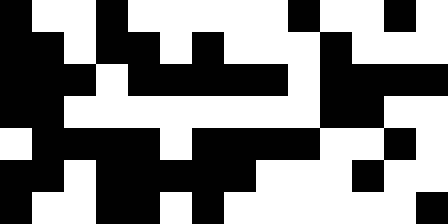[["black", "white", "white", "black", "white", "white", "white", "white", "white", "black", "white", "white", "black", "white"], ["black", "black", "white", "black", "black", "white", "black", "white", "white", "white", "black", "white", "white", "white"], ["black", "black", "black", "white", "black", "black", "black", "black", "black", "white", "black", "black", "black", "black"], ["black", "black", "white", "white", "white", "white", "white", "white", "white", "white", "black", "black", "white", "white"], ["white", "black", "black", "black", "black", "white", "black", "black", "black", "black", "white", "white", "black", "white"], ["black", "black", "white", "black", "black", "black", "black", "black", "white", "white", "white", "black", "white", "white"], ["black", "white", "white", "black", "black", "white", "black", "white", "white", "white", "white", "white", "white", "black"]]